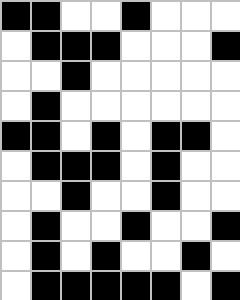[["black", "black", "white", "white", "black", "white", "white", "white"], ["white", "black", "black", "black", "white", "white", "white", "black"], ["white", "white", "black", "white", "white", "white", "white", "white"], ["white", "black", "white", "white", "white", "white", "white", "white"], ["black", "black", "white", "black", "white", "black", "black", "white"], ["white", "black", "black", "black", "white", "black", "white", "white"], ["white", "white", "black", "white", "white", "black", "white", "white"], ["white", "black", "white", "white", "black", "white", "white", "black"], ["white", "black", "white", "black", "white", "white", "black", "white"], ["white", "black", "black", "black", "black", "black", "white", "black"]]